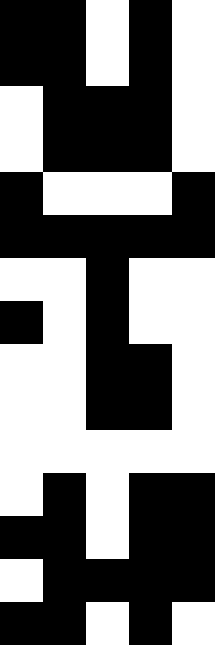[["black", "black", "white", "black", "white"], ["black", "black", "white", "black", "white"], ["white", "black", "black", "black", "white"], ["white", "black", "black", "black", "white"], ["black", "white", "white", "white", "black"], ["black", "black", "black", "black", "black"], ["white", "white", "black", "white", "white"], ["black", "white", "black", "white", "white"], ["white", "white", "black", "black", "white"], ["white", "white", "black", "black", "white"], ["white", "white", "white", "white", "white"], ["white", "black", "white", "black", "black"], ["black", "black", "white", "black", "black"], ["white", "black", "black", "black", "black"], ["black", "black", "white", "black", "white"]]